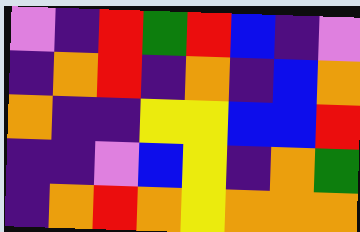[["violet", "indigo", "red", "green", "red", "blue", "indigo", "violet"], ["indigo", "orange", "red", "indigo", "orange", "indigo", "blue", "orange"], ["orange", "indigo", "indigo", "yellow", "yellow", "blue", "blue", "red"], ["indigo", "indigo", "violet", "blue", "yellow", "indigo", "orange", "green"], ["indigo", "orange", "red", "orange", "yellow", "orange", "orange", "orange"]]